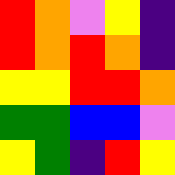[["red", "orange", "violet", "yellow", "indigo"], ["red", "orange", "red", "orange", "indigo"], ["yellow", "yellow", "red", "red", "orange"], ["green", "green", "blue", "blue", "violet"], ["yellow", "green", "indigo", "red", "yellow"]]